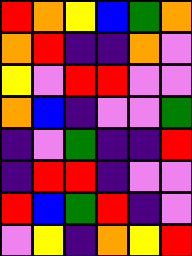[["red", "orange", "yellow", "blue", "green", "orange"], ["orange", "red", "indigo", "indigo", "orange", "violet"], ["yellow", "violet", "red", "red", "violet", "violet"], ["orange", "blue", "indigo", "violet", "violet", "green"], ["indigo", "violet", "green", "indigo", "indigo", "red"], ["indigo", "red", "red", "indigo", "violet", "violet"], ["red", "blue", "green", "red", "indigo", "violet"], ["violet", "yellow", "indigo", "orange", "yellow", "red"]]